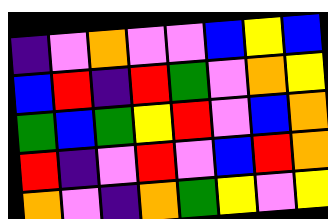[["indigo", "violet", "orange", "violet", "violet", "blue", "yellow", "blue"], ["blue", "red", "indigo", "red", "green", "violet", "orange", "yellow"], ["green", "blue", "green", "yellow", "red", "violet", "blue", "orange"], ["red", "indigo", "violet", "red", "violet", "blue", "red", "orange"], ["orange", "violet", "indigo", "orange", "green", "yellow", "violet", "yellow"]]